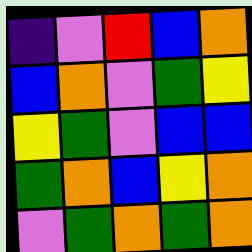[["indigo", "violet", "red", "blue", "orange"], ["blue", "orange", "violet", "green", "yellow"], ["yellow", "green", "violet", "blue", "blue"], ["green", "orange", "blue", "yellow", "orange"], ["violet", "green", "orange", "green", "orange"]]